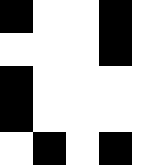[["black", "white", "white", "black", "white"], ["white", "white", "white", "black", "white"], ["black", "white", "white", "white", "white"], ["black", "white", "white", "white", "white"], ["white", "black", "white", "black", "white"]]